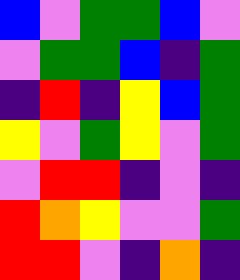[["blue", "violet", "green", "green", "blue", "violet"], ["violet", "green", "green", "blue", "indigo", "green"], ["indigo", "red", "indigo", "yellow", "blue", "green"], ["yellow", "violet", "green", "yellow", "violet", "green"], ["violet", "red", "red", "indigo", "violet", "indigo"], ["red", "orange", "yellow", "violet", "violet", "green"], ["red", "red", "violet", "indigo", "orange", "indigo"]]